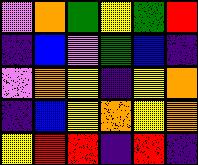[["violet", "orange", "green", "yellow", "green", "red"], ["indigo", "blue", "violet", "green", "blue", "indigo"], ["violet", "orange", "yellow", "indigo", "yellow", "orange"], ["indigo", "blue", "yellow", "orange", "yellow", "orange"], ["yellow", "red", "red", "indigo", "red", "indigo"]]